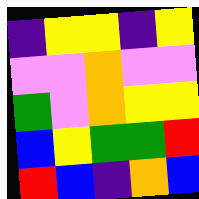[["indigo", "yellow", "yellow", "indigo", "yellow"], ["violet", "violet", "orange", "violet", "violet"], ["green", "violet", "orange", "yellow", "yellow"], ["blue", "yellow", "green", "green", "red"], ["red", "blue", "indigo", "orange", "blue"]]